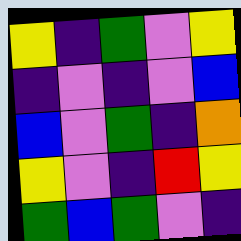[["yellow", "indigo", "green", "violet", "yellow"], ["indigo", "violet", "indigo", "violet", "blue"], ["blue", "violet", "green", "indigo", "orange"], ["yellow", "violet", "indigo", "red", "yellow"], ["green", "blue", "green", "violet", "indigo"]]